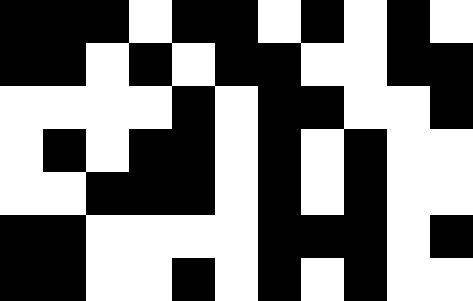[["black", "black", "black", "white", "black", "black", "white", "black", "white", "black", "white"], ["black", "black", "white", "black", "white", "black", "black", "white", "white", "black", "black"], ["white", "white", "white", "white", "black", "white", "black", "black", "white", "white", "black"], ["white", "black", "white", "black", "black", "white", "black", "white", "black", "white", "white"], ["white", "white", "black", "black", "black", "white", "black", "white", "black", "white", "white"], ["black", "black", "white", "white", "white", "white", "black", "black", "black", "white", "black"], ["black", "black", "white", "white", "black", "white", "black", "white", "black", "white", "white"]]